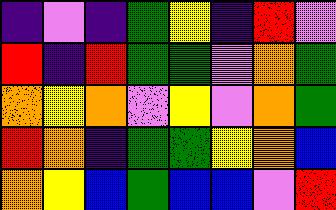[["indigo", "violet", "indigo", "green", "yellow", "indigo", "red", "violet"], ["red", "indigo", "red", "green", "green", "violet", "orange", "green"], ["orange", "yellow", "orange", "violet", "yellow", "violet", "orange", "green"], ["red", "orange", "indigo", "green", "green", "yellow", "orange", "blue"], ["orange", "yellow", "blue", "green", "blue", "blue", "violet", "red"]]